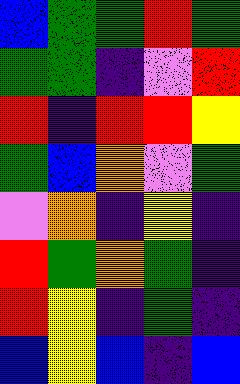[["blue", "green", "green", "red", "green"], ["green", "green", "indigo", "violet", "red"], ["red", "indigo", "red", "red", "yellow"], ["green", "blue", "orange", "violet", "green"], ["violet", "orange", "indigo", "yellow", "indigo"], ["red", "green", "orange", "green", "indigo"], ["red", "yellow", "indigo", "green", "indigo"], ["blue", "yellow", "blue", "indigo", "blue"]]